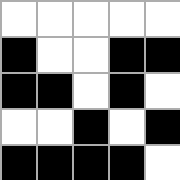[["white", "white", "white", "white", "white"], ["black", "white", "white", "black", "black"], ["black", "black", "white", "black", "white"], ["white", "white", "black", "white", "black"], ["black", "black", "black", "black", "white"]]